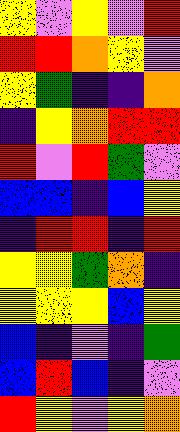[["yellow", "violet", "yellow", "violet", "red"], ["red", "red", "orange", "yellow", "violet"], ["yellow", "green", "indigo", "indigo", "orange"], ["indigo", "yellow", "orange", "red", "red"], ["red", "violet", "red", "green", "violet"], ["blue", "blue", "indigo", "blue", "yellow"], ["indigo", "red", "red", "indigo", "red"], ["yellow", "yellow", "green", "orange", "indigo"], ["yellow", "yellow", "yellow", "blue", "yellow"], ["blue", "indigo", "violet", "indigo", "green"], ["blue", "red", "blue", "indigo", "violet"], ["red", "yellow", "violet", "yellow", "orange"]]